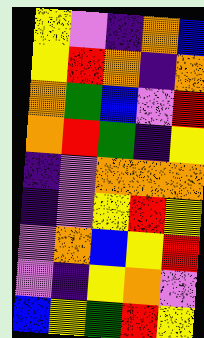[["yellow", "violet", "indigo", "orange", "blue"], ["yellow", "red", "orange", "indigo", "orange"], ["orange", "green", "blue", "violet", "red"], ["orange", "red", "green", "indigo", "yellow"], ["indigo", "violet", "orange", "orange", "orange"], ["indigo", "violet", "yellow", "red", "yellow"], ["violet", "orange", "blue", "yellow", "red"], ["violet", "indigo", "yellow", "orange", "violet"], ["blue", "yellow", "green", "red", "yellow"]]